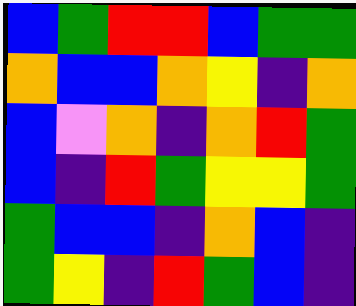[["blue", "green", "red", "red", "blue", "green", "green"], ["orange", "blue", "blue", "orange", "yellow", "indigo", "orange"], ["blue", "violet", "orange", "indigo", "orange", "red", "green"], ["blue", "indigo", "red", "green", "yellow", "yellow", "green"], ["green", "blue", "blue", "indigo", "orange", "blue", "indigo"], ["green", "yellow", "indigo", "red", "green", "blue", "indigo"]]